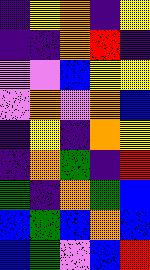[["indigo", "yellow", "orange", "indigo", "yellow"], ["indigo", "indigo", "orange", "red", "indigo"], ["violet", "violet", "blue", "yellow", "yellow"], ["violet", "orange", "violet", "orange", "blue"], ["indigo", "yellow", "indigo", "orange", "yellow"], ["indigo", "orange", "green", "indigo", "red"], ["green", "indigo", "orange", "green", "blue"], ["blue", "green", "blue", "orange", "blue"], ["blue", "green", "violet", "blue", "red"]]